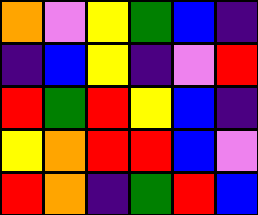[["orange", "violet", "yellow", "green", "blue", "indigo"], ["indigo", "blue", "yellow", "indigo", "violet", "red"], ["red", "green", "red", "yellow", "blue", "indigo"], ["yellow", "orange", "red", "red", "blue", "violet"], ["red", "orange", "indigo", "green", "red", "blue"]]